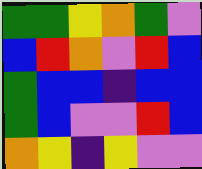[["green", "green", "yellow", "orange", "green", "violet"], ["blue", "red", "orange", "violet", "red", "blue"], ["green", "blue", "blue", "indigo", "blue", "blue"], ["green", "blue", "violet", "violet", "red", "blue"], ["orange", "yellow", "indigo", "yellow", "violet", "violet"]]